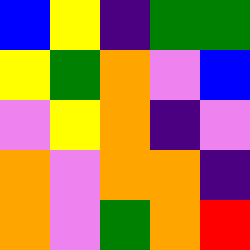[["blue", "yellow", "indigo", "green", "green"], ["yellow", "green", "orange", "violet", "blue"], ["violet", "yellow", "orange", "indigo", "violet"], ["orange", "violet", "orange", "orange", "indigo"], ["orange", "violet", "green", "orange", "red"]]